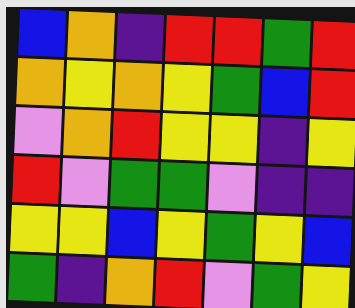[["blue", "orange", "indigo", "red", "red", "green", "red"], ["orange", "yellow", "orange", "yellow", "green", "blue", "red"], ["violet", "orange", "red", "yellow", "yellow", "indigo", "yellow"], ["red", "violet", "green", "green", "violet", "indigo", "indigo"], ["yellow", "yellow", "blue", "yellow", "green", "yellow", "blue"], ["green", "indigo", "orange", "red", "violet", "green", "yellow"]]